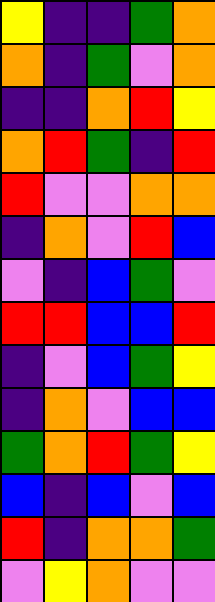[["yellow", "indigo", "indigo", "green", "orange"], ["orange", "indigo", "green", "violet", "orange"], ["indigo", "indigo", "orange", "red", "yellow"], ["orange", "red", "green", "indigo", "red"], ["red", "violet", "violet", "orange", "orange"], ["indigo", "orange", "violet", "red", "blue"], ["violet", "indigo", "blue", "green", "violet"], ["red", "red", "blue", "blue", "red"], ["indigo", "violet", "blue", "green", "yellow"], ["indigo", "orange", "violet", "blue", "blue"], ["green", "orange", "red", "green", "yellow"], ["blue", "indigo", "blue", "violet", "blue"], ["red", "indigo", "orange", "orange", "green"], ["violet", "yellow", "orange", "violet", "violet"]]